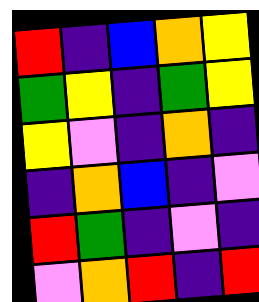[["red", "indigo", "blue", "orange", "yellow"], ["green", "yellow", "indigo", "green", "yellow"], ["yellow", "violet", "indigo", "orange", "indigo"], ["indigo", "orange", "blue", "indigo", "violet"], ["red", "green", "indigo", "violet", "indigo"], ["violet", "orange", "red", "indigo", "red"]]